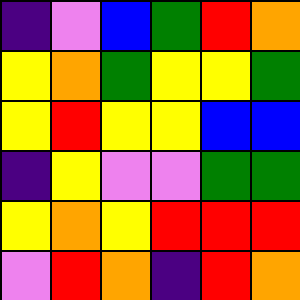[["indigo", "violet", "blue", "green", "red", "orange"], ["yellow", "orange", "green", "yellow", "yellow", "green"], ["yellow", "red", "yellow", "yellow", "blue", "blue"], ["indigo", "yellow", "violet", "violet", "green", "green"], ["yellow", "orange", "yellow", "red", "red", "red"], ["violet", "red", "orange", "indigo", "red", "orange"]]